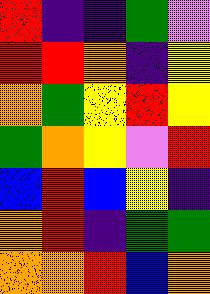[["red", "indigo", "indigo", "green", "violet"], ["red", "red", "orange", "indigo", "yellow"], ["orange", "green", "yellow", "red", "yellow"], ["green", "orange", "yellow", "violet", "red"], ["blue", "red", "blue", "yellow", "indigo"], ["orange", "red", "indigo", "green", "green"], ["orange", "orange", "red", "blue", "orange"]]